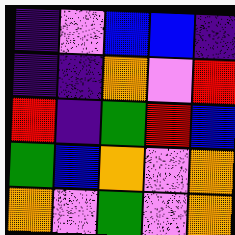[["indigo", "violet", "blue", "blue", "indigo"], ["indigo", "indigo", "orange", "violet", "red"], ["red", "indigo", "green", "red", "blue"], ["green", "blue", "orange", "violet", "orange"], ["orange", "violet", "green", "violet", "orange"]]